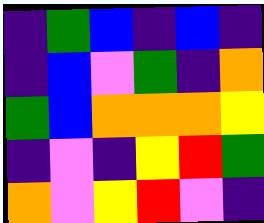[["indigo", "green", "blue", "indigo", "blue", "indigo"], ["indigo", "blue", "violet", "green", "indigo", "orange"], ["green", "blue", "orange", "orange", "orange", "yellow"], ["indigo", "violet", "indigo", "yellow", "red", "green"], ["orange", "violet", "yellow", "red", "violet", "indigo"]]